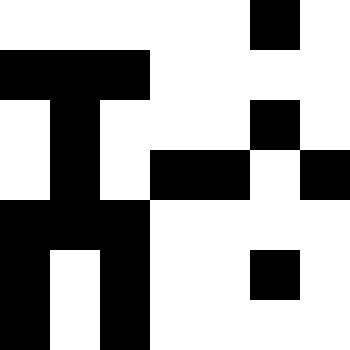[["white", "white", "white", "white", "white", "black", "white"], ["black", "black", "black", "white", "white", "white", "white"], ["white", "black", "white", "white", "white", "black", "white"], ["white", "black", "white", "black", "black", "white", "black"], ["black", "black", "black", "white", "white", "white", "white"], ["black", "white", "black", "white", "white", "black", "white"], ["black", "white", "black", "white", "white", "white", "white"]]